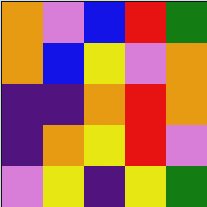[["orange", "violet", "blue", "red", "green"], ["orange", "blue", "yellow", "violet", "orange"], ["indigo", "indigo", "orange", "red", "orange"], ["indigo", "orange", "yellow", "red", "violet"], ["violet", "yellow", "indigo", "yellow", "green"]]